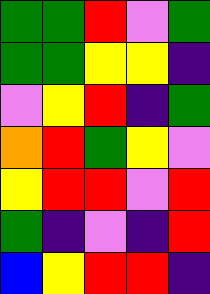[["green", "green", "red", "violet", "green"], ["green", "green", "yellow", "yellow", "indigo"], ["violet", "yellow", "red", "indigo", "green"], ["orange", "red", "green", "yellow", "violet"], ["yellow", "red", "red", "violet", "red"], ["green", "indigo", "violet", "indigo", "red"], ["blue", "yellow", "red", "red", "indigo"]]